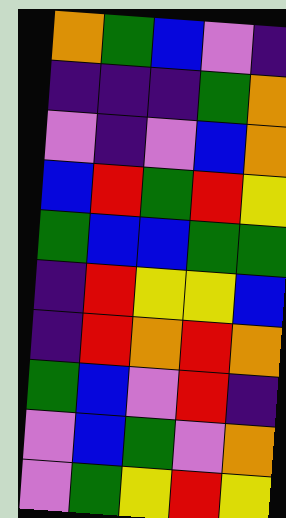[["orange", "green", "blue", "violet", "indigo"], ["indigo", "indigo", "indigo", "green", "orange"], ["violet", "indigo", "violet", "blue", "orange"], ["blue", "red", "green", "red", "yellow"], ["green", "blue", "blue", "green", "green"], ["indigo", "red", "yellow", "yellow", "blue"], ["indigo", "red", "orange", "red", "orange"], ["green", "blue", "violet", "red", "indigo"], ["violet", "blue", "green", "violet", "orange"], ["violet", "green", "yellow", "red", "yellow"]]